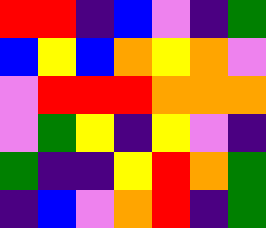[["red", "red", "indigo", "blue", "violet", "indigo", "green"], ["blue", "yellow", "blue", "orange", "yellow", "orange", "violet"], ["violet", "red", "red", "red", "orange", "orange", "orange"], ["violet", "green", "yellow", "indigo", "yellow", "violet", "indigo"], ["green", "indigo", "indigo", "yellow", "red", "orange", "green"], ["indigo", "blue", "violet", "orange", "red", "indigo", "green"]]